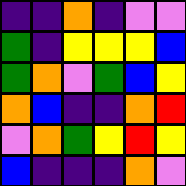[["indigo", "indigo", "orange", "indigo", "violet", "violet"], ["green", "indigo", "yellow", "yellow", "yellow", "blue"], ["green", "orange", "violet", "green", "blue", "yellow"], ["orange", "blue", "indigo", "indigo", "orange", "red"], ["violet", "orange", "green", "yellow", "red", "yellow"], ["blue", "indigo", "indigo", "indigo", "orange", "violet"]]